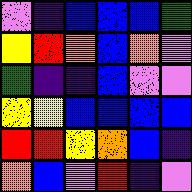[["violet", "indigo", "blue", "blue", "blue", "green"], ["yellow", "red", "orange", "blue", "orange", "violet"], ["green", "indigo", "indigo", "blue", "violet", "violet"], ["yellow", "yellow", "blue", "blue", "blue", "blue"], ["red", "red", "yellow", "orange", "blue", "indigo"], ["orange", "blue", "violet", "red", "indigo", "violet"]]